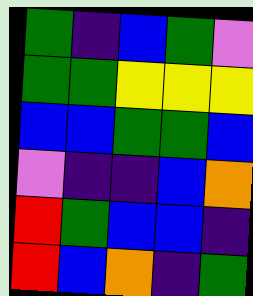[["green", "indigo", "blue", "green", "violet"], ["green", "green", "yellow", "yellow", "yellow"], ["blue", "blue", "green", "green", "blue"], ["violet", "indigo", "indigo", "blue", "orange"], ["red", "green", "blue", "blue", "indigo"], ["red", "blue", "orange", "indigo", "green"]]